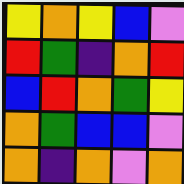[["yellow", "orange", "yellow", "blue", "violet"], ["red", "green", "indigo", "orange", "red"], ["blue", "red", "orange", "green", "yellow"], ["orange", "green", "blue", "blue", "violet"], ["orange", "indigo", "orange", "violet", "orange"]]